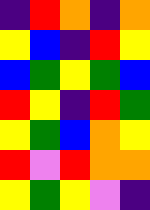[["indigo", "red", "orange", "indigo", "orange"], ["yellow", "blue", "indigo", "red", "yellow"], ["blue", "green", "yellow", "green", "blue"], ["red", "yellow", "indigo", "red", "green"], ["yellow", "green", "blue", "orange", "yellow"], ["red", "violet", "red", "orange", "orange"], ["yellow", "green", "yellow", "violet", "indigo"]]